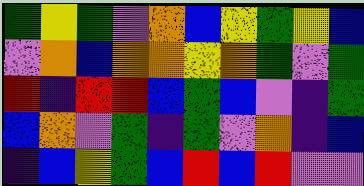[["green", "yellow", "green", "violet", "orange", "blue", "yellow", "green", "yellow", "blue"], ["violet", "orange", "blue", "orange", "orange", "yellow", "orange", "green", "violet", "green"], ["red", "indigo", "red", "red", "blue", "green", "blue", "violet", "indigo", "green"], ["blue", "orange", "violet", "green", "indigo", "green", "violet", "orange", "indigo", "blue"], ["indigo", "blue", "yellow", "green", "blue", "red", "blue", "red", "violet", "violet"]]